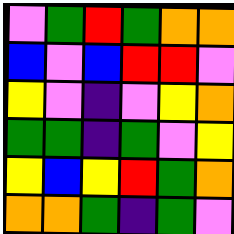[["violet", "green", "red", "green", "orange", "orange"], ["blue", "violet", "blue", "red", "red", "violet"], ["yellow", "violet", "indigo", "violet", "yellow", "orange"], ["green", "green", "indigo", "green", "violet", "yellow"], ["yellow", "blue", "yellow", "red", "green", "orange"], ["orange", "orange", "green", "indigo", "green", "violet"]]